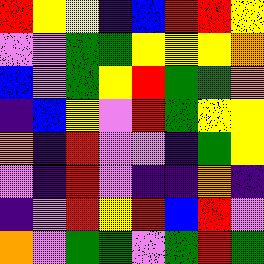[["red", "yellow", "yellow", "indigo", "blue", "red", "red", "yellow"], ["violet", "violet", "green", "green", "yellow", "yellow", "yellow", "orange"], ["blue", "violet", "green", "yellow", "red", "green", "green", "orange"], ["indigo", "blue", "yellow", "violet", "red", "green", "yellow", "yellow"], ["orange", "indigo", "red", "violet", "violet", "indigo", "green", "yellow"], ["violet", "indigo", "red", "violet", "indigo", "indigo", "orange", "indigo"], ["indigo", "violet", "red", "yellow", "red", "blue", "red", "violet"], ["orange", "violet", "green", "green", "violet", "green", "red", "green"]]